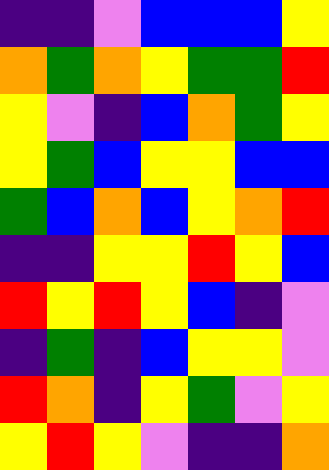[["indigo", "indigo", "violet", "blue", "blue", "blue", "yellow"], ["orange", "green", "orange", "yellow", "green", "green", "red"], ["yellow", "violet", "indigo", "blue", "orange", "green", "yellow"], ["yellow", "green", "blue", "yellow", "yellow", "blue", "blue"], ["green", "blue", "orange", "blue", "yellow", "orange", "red"], ["indigo", "indigo", "yellow", "yellow", "red", "yellow", "blue"], ["red", "yellow", "red", "yellow", "blue", "indigo", "violet"], ["indigo", "green", "indigo", "blue", "yellow", "yellow", "violet"], ["red", "orange", "indigo", "yellow", "green", "violet", "yellow"], ["yellow", "red", "yellow", "violet", "indigo", "indigo", "orange"]]